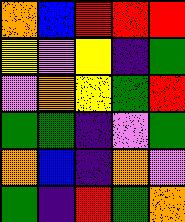[["orange", "blue", "red", "red", "red"], ["yellow", "violet", "yellow", "indigo", "green"], ["violet", "orange", "yellow", "green", "red"], ["green", "green", "indigo", "violet", "green"], ["orange", "blue", "indigo", "orange", "violet"], ["green", "indigo", "red", "green", "orange"]]